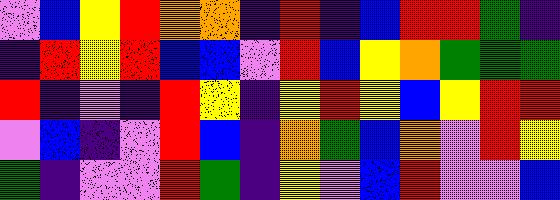[["violet", "blue", "yellow", "red", "orange", "orange", "indigo", "red", "indigo", "blue", "red", "red", "green", "indigo"], ["indigo", "red", "yellow", "red", "blue", "blue", "violet", "red", "blue", "yellow", "orange", "green", "green", "green"], ["red", "indigo", "violet", "indigo", "red", "yellow", "indigo", "yellow", "red", "yellow", "blue", "yellow", "red", "red"], ["violet", "blue", "indigo", "violet", "red", "blue", "indigo", "orange", "green", "blue", "orange", "violet", "red", "yellow"], ["green", "indigo", "violet", "violet", "red", "green", "indigo", "yellow", "violet", "blue", "red", "violet", "violet", "blue"]]